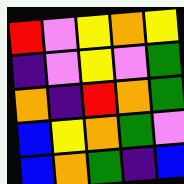[["red", "violet", "yellow", "orange", "yellow"], ["indigo", "violet", "yellow", "violet", "green"], ["orange", "indigo", "red", "orange", "green"], ["blue", "yellow", "orange", "green", "violet"], ["blue", "orange", "green", "indigo", "blue"]]